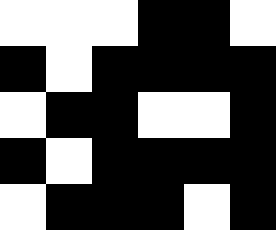[["white", "white", "white", "black", "black", "white"], ["black", "white", "black", "black", "black", "black"], ["white", "black", "black", "white", "white", "black"], ["black", "white", "black", "black", "black", "black"], ["white", "black", "black", "black", "white", "black"]]